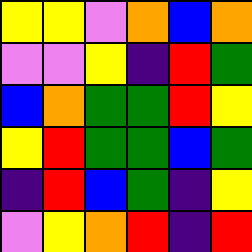[["yellow", "yellow", "violet", "orange", "blue", "orange"], ["violet", "violet", "yellow", "indigo", "red", "green"], ["blue", "orange", "green", "green", "red", "yellow"], ["yellow", "red", "green", "green", "blue", "green"], ["indigo", "red", "blue", "green", "indigo", "yellow"], ["violet", "yellow", "orange", "red", "indigo", "red"]]